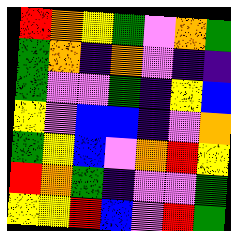[["red", "orange", "yellow", "green", "violet", "orange", "green"], ["green", "orange", "indigo", "orange", "violet", "indigo", "indigo"], ["green", "violet", "violet", "green", "indigo", "yellow", "blue"], ["yellow", "violet", "blue", "blue", "indigo", "violet", "orange"], ["green", "yellow", "blue", "violet", "orange", "red", "yellow"], ["red", "orange", "green", "indigo", "violet", "violet", "green"], ["yellow", "yellow", "red", "blue", "violet", "red", "green"]]